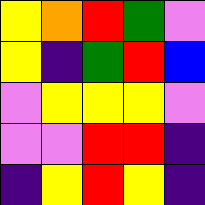[["yellow", "orange", "red", "green", "violet"], ["yellow", "indigo", "green", "red", "blue"], ["violet", "yellow", "yellow", "yellow", "violet"], ["violet", "violet", "red", "red", "indigo"], ["indigo", "yellow", "red", "yellow", "indigo"]]